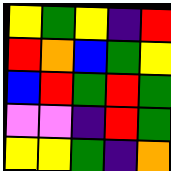[["yellow", "green", "yellow", "indigo", "red"], ["red", "orange", "blue", "green", "yellow"], ["blue", "red", "green", "red", "green"], ["violet", "violet", "indigo", "red", "green"], ["yellow", "yellow", "green", "indigo", "orange"]]